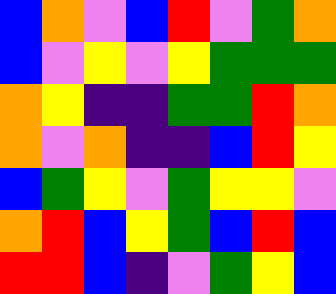[["blue", "orange", "violet", "blue", "red", "violet", "green", "orange"], ["blue", "violet", "yellow", "violet", "yellow", "green", "green", "green"], ["orange", "yellow", "indigo", "indigo", "green", "green", "red", "orange"], ["orange", "violet", "orange", "indigo", "indigo", "blue", "red", "yellow"], ["blue", "green", "yellow", "violet", "green", "yellow", "yellow", "violet"], ["orange", "red", "blue", "yellow", "green", "blue", "red", "blue"], ["red", "red", "blue", "indigo", "violet", "green", "yellow", "blue"]]